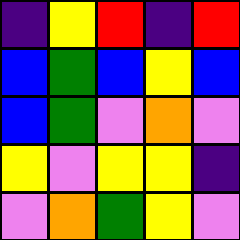[["indigo", "yellow", "red", "indigo", "red"], ["blue", "green", "blue", "yellow", "blue"], ["blue", "green", "violet", "orange", "violet"], ["yellow", "violet", "yellow", "yellow", "indigo"], ["violet", "orange", "green", "yellow", "violet"]]